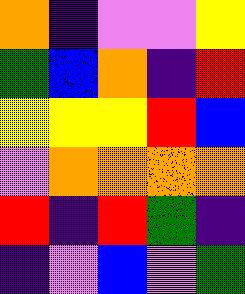[["orange", "indigo", "violet", "violet", "yellow"], ["green", "blue", "orange", "indigo", "red"], ["yellow", "yellow", "yellow", "red", "blue"], ["violet", "orange", "orange", "orange", "orange"], ["red", "indigo", "red", "green", "indigo"], ["indigo", "violet", "blue", "violet", "green"]]